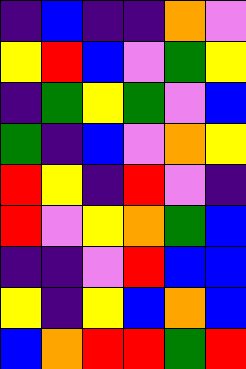[["indigo", "blue", "indigo", "indigo", "orange", "violet"], ["yellow", "red", "blue", "violet", "green", "yellow"], ["indigo", "green", "yellow", "green", "violet", "blue"], ["green", "indigo", "blue", "violet", "orange", "yellow"], ["red", "yellow", "indigo", "red", "violet", "indigo"], ["red", "violet", "yellow", "orange", "green", "blue"], ["indigo", "indigo", "violet", "red", "blue", "blue"], ["yellow", "indigo", "yellow", "blue", "orange", "blue"], ["blue", "orange", "red", "red", "green", "red"]]